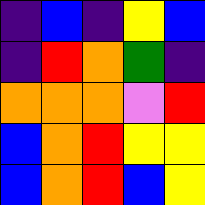[["indigo", "blue", "indigo", "yellow", "blue"], ["indigo", "red", "orange", "green", "indigo"], ["orange", "orange", "orange", "violet", "red"], ["blue", "orange", "red", "yellow", "yellow"], ["blue", "orange", "red", "blue", "yellow"]]